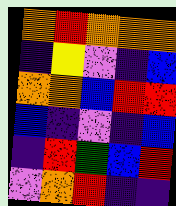[["orange", "red", "orange", "orange", "orange"], ["indigo", "yellow", "violet", "indigo", "blue"], ["orange", "orange", "blue", "red", "red"], ["blue", "indigo", "violet", "indigo", "blue"], ["indigo", "red", "green", "blue", "red"], ["violet", "orange", "red", "indigo", "indigo"]]